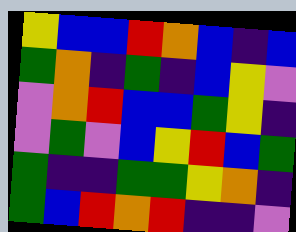[["yellow", "blue", "blue", "red", "orange", "blue", "indigo", "blue"], ["green", "orange", "indigo", "green", "indigo", "blue", "yellow", "violet"], ["violet", "orange", "red", "blue", "blue", "green", "yellow", "indigo"], ["violet", "green", "violet", "blue", "yellow", "red", "blue", "green"], ["green", "indigo", "indigo", "green", "green", "yellow", "orange", "indigo"], ["green", "blue", "red", "orange", "red", "indigo", "indigo", "violet"]]